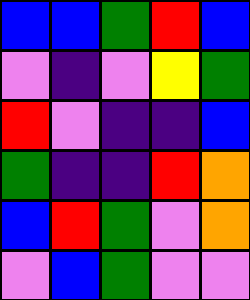[["blue", "blue", "green", "red", "blue"], ["violet", "indigo", "violet", "yellow", "green"], ["red", "violet", "indigo", "indigo", "blue"], ["green", "indigo", "indigo", "red", "orange"], ["blue", "red", "green", "violet", "orange"], ["violet", "blue", "green", "violet", "violet"]]